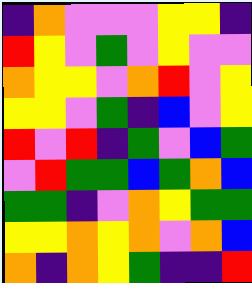[["indigo", "orange", "violet", "violet", "violet", "yellow", "yellow", "indigo"], ["red", "yellow", "violet", "green", "violet", "yellow", "violet", "violet"], ["orange", "yellow", "yellow", "violet", "orange", "red", "violet", "yellow"], ["yellow", "yellow", "violet", "green", "indigo", "blue", "violet", "yellow"], ["red", "violet", "red", "indigo", "green", "violet", "blue", "green"], ["violet", "red", "green", "green", "blue", "green", "orange", "blue"], ["green", "green", "indigo", "violet", "orange", "yellow", "green", "green"], ["yellow", "yellow", "orange", "yellow", "orange", "violet", "orange", "blue"], ["orange", "indigo", "orange", "yellow", "green", "indigo", "indigo", "red"]]